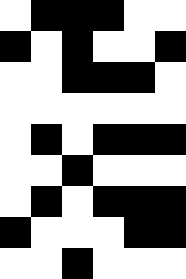[["white", "black", "black", "black", "white", "white"], ["black", "white", "black", "white", "white", "black"], ["white", "white", "black", "black", "black", "white"], ["white", "white", "white", "white", "white", "white"], ["white", "black", "white", "black", "black", "black"], ["white", "white", "black", "white", "white", "white"], ["white", "black", "white", "black", "black", "black"], ["black", "white", "white", "white", "black", "black"], ["white", "white", "black", "white", "white", "white"]]